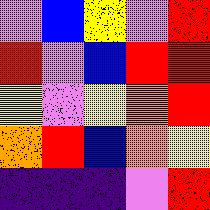[["violet", "blue", "yellow", "violet", "red"], ["red", "violet", "blue", "red", "red"], ["yellow", "violet", "yellow", "orange", "red"], ["orange", "red", "blue", "orange", "yellow"], ["indigo", "indigo", "indigo", "violet", "red"]]